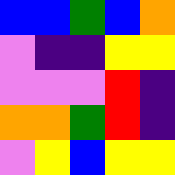[["blue", "blue", "green", "blue", "orange"], ["violet", "indigo", "indigo", "yellow", "yellow"], ["violet", "violet", "violet", "red", "indigo"], ["orange", "orange", "green", "red", "indigo"], ["violet", "yellow", "blue", "yellow", "yellow"]]